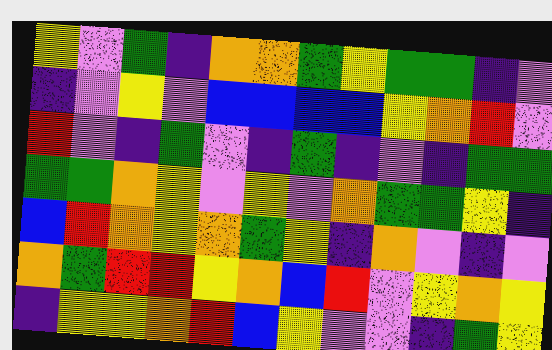[["yellow", "violet", "green", "indigo", "orange", "orange", "green", "yellow", "green", "green", "indigo", "violet"], ["indigo", "violet", "yellow", "violet", "blue", "blue", "blue", "blue", "yellow", "orange", "red", "violet"], ["red", "violet", "indigo", "green", "violet", "indigo", "green", "indigo", "violet", "indigo", "green", "green"], ["green", "green", "orange", "yellow", "violet", "yellow", "violet", "orange", "green", "green", "yellow", "indigo"], ["blue", "red", "orange", "yellow", "orange", "green", "yellow", "indigo", "orange", "violet", "indigo", "violet"], ["orange", "green", "red", "red", "yellow", "orange", "blue", "red", "violet", "yellow", "orange", "yellow"], ["indigo", "yellow", "yellow", "orange", "red", "blue", "yellow", "violet", "violet", "indigo", "green", "yellow"]]